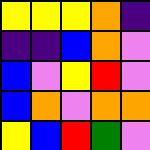[["yellow", "yellow", "yellow", "orange", "indigo"], ["indigo", "indigo", "blue", "orange", "violet"], ["blue", "violet", "yellow", "red", "violet"], ["blue", "orange", "violet", "orange", "orange"], ["yellow", "blue", "red", "green", "violet"]]